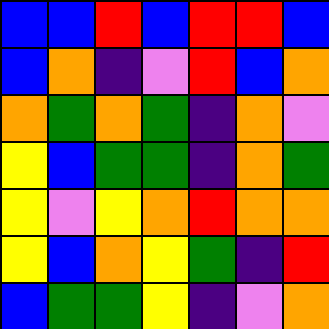[["blue", "blue", "red", "blue", "red", "red", "blue"], ["blue", "orange", "indigo", "violet", "red", "blue", "orange"], ["orange", "green", "orange", "green", "indigo", "orange", "violet"], ["yellow", "blue", "green", "green", "indigo", "orange", "green"], ["yellow", "violet", "yellow", "orange", "red", "orange", "orange"], ["yellow", "blue", "orange", "yellow", "green", "indigo", "red"], ["blue", "green", "green", "yellow", "indigo", "violet", "orange"]]